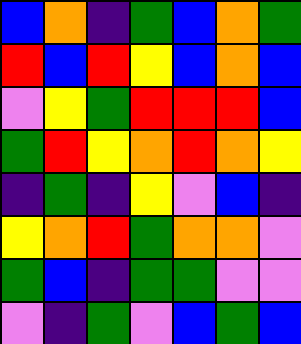[["blue", "orange", "indigo", "green", "blue", "orange", "green"], ["red", "blue", "red", "yellow", "blue", "orange", "blue"], ["violet", "yellow", "green", "red", "red", "red", "blue"], ["green", "red", "yellow", "orange", "red", "orange", "yellow"], ["indigo", "green", "indigo", "yellow", "violet", "blue", "indigo"], ["yellow", "orange", "red", "green", "orange", "orange", "violet"], ["green", "blue", "indigo", "green", "green", "violet", "violet"], ["violet", "indigo", "green", "violet", "blue", "green", "blue"]]